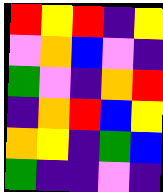[["red", "yellow", "red", "indigo", "yellow"], ["violet", "orange", "blue", "violet", "indigo"], ["green", "violet", "indigo", "orange", "red"], ["indigo", "orange", "red", "blue", "yellow"], ["orange", "yellow", "indigo", "green", "blue"], ["green", "indigo", "indigo", "violet", "indigo"]]